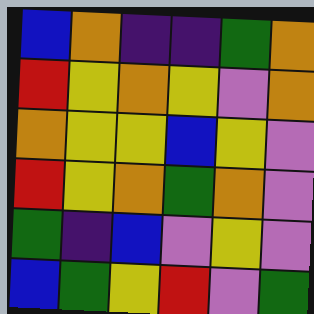[["blue", "orange", "indigo", "indigo", "green", "orange"], ["red", "yellow", "orange", "yellow", "violet", "orange"], ["orange", "yellow", "yellow", "blue", "yellow", "violet"], ["red", "yellow", "orange", "green", "orange", "violet"], ["green", "indigo", "blue", "violet", "yellow", "violet"], ["blue", "green", "yellow", "red", "violet", "green"]]